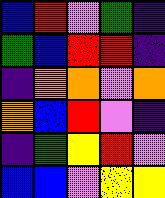[["blue", "red", "violet", "green", "indigo"], ["green", "blue", "red", "red", "indigo"], ["indigo", "orange", "orange", "violet", "orange"], ["orange", "blue", "red", "violet", "indigo"], ["indigo", "green", "yellow", "red", "violet"], ["blue", "blue", "violet", "yellow", "yellow"]]